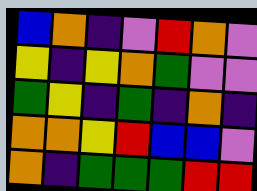[["blue", "orange", "indigo", "violet", "red", "orange", "violet"], ["yellow", "indigo", "yellow", "orange", "green", "violet", "violet"], ["green", "yellow", "indigo", "green", "indigo", "orange", "indigo"], ["orange", "orange", "yellow", "red", "blue", "blue", "violet"], ["orange", "indigo", "green", "green", "green", "red", "red"]]